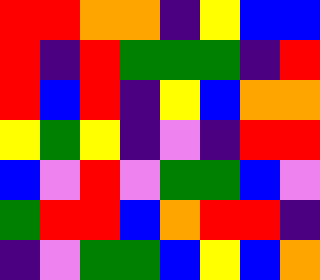[["red", "red", "orange", "orange", "indigo", "yellow", "blue", "blue"], ["red", "indigo", "red", "green", "green", "green", "indigo", "red"], ["red", "blue", "red", "indigo", "yellow", "blue", "orange", "orange"], ["yellow", "green", "yellow", "indigo", "violet", "indigo", "red", "red"], ["blue", "violet", "red", "violet", "green", "green", "blue", "violet"], ["green", "red", "red", "blue", "orange", "red", "red", "indigo"], ["indigo", "violet", "green", "green", "blue", "yellow", "blue", "orange"]]